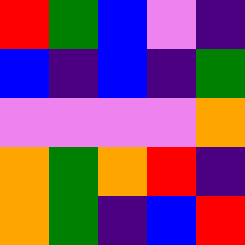[["red", "green", "blue", "violet", "indigo"], ["blue", "indigo", "blue", "indigo", "green"], ["violet", "violet", "violet", "violet", "orange"], ["orange", "green", "orange", "red", "indigo"], ["orange", "green", "indigo", "blue", "red"]]